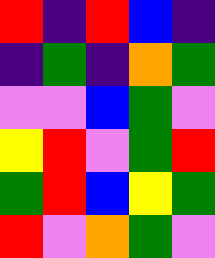[["red", "indigo", "red", "blue", "indigo"], ["indigo", "green", "indigo", "orange", "green"], ["violet", "violet", "blue", "green", "violet"], ["yellow", "red", "violet", "green", "red"], ["green", "red", "blue", "yellow", "green"], ["red", "violet", "orange", "green", "violet"]]